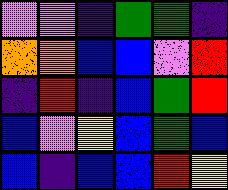[["violet", "violet", "indigo", "green", "green", "indigo"], ["orange", "orange", "blue", "blue", "violet", "red"], ["indigo", "red", "indigo", "blue", "green", "red"], ["blue", "violet", "yellow", "blue", "green", "blue"], ["blue", "indigo", "blue", "blue", "red", "yellow"]]